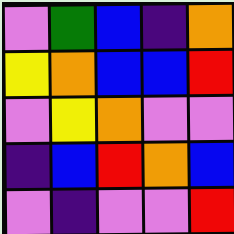[["violet", "green", "blue", "indigo", "orange"], ["yellow", "orange", "blue", "blue", "red"], ["violet", "yellow", "orange", "violet", "violet"], ["indigo", "blue", "red", "orange", "blue"], ["violet", "indigo", "violet", "violet", "red"]]